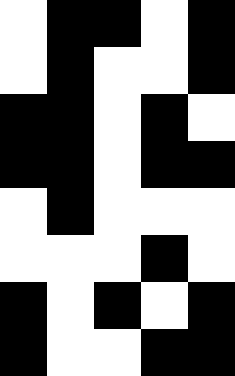[["white", "black", "black", "white", "black"], ["white", "black", "white", "white", "black"], ["black", "black", "white", "black", "white"], ["black", "black", "white", "black", "black"], ["white", "black", "white", "white", "white"], ["white", "white", "white", "black", "white"], ["black", "white", "black", "white", "black"], ["black", "white", "white", "black", "black"]]